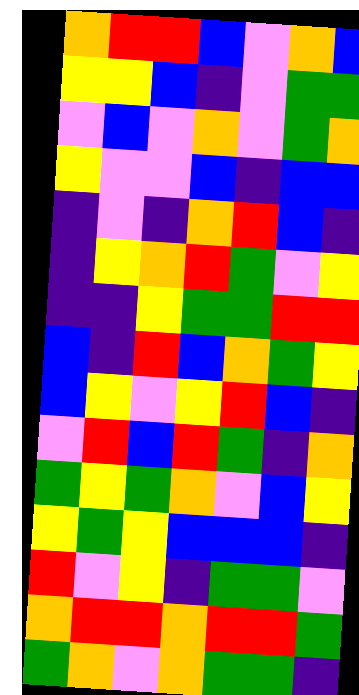[["orange", "red", "red", "blue", "violet", "orange", "blue"], ["yellow", "yellow", "blue", "indigo", "violet", "green", "green"], ["violet", "blue", "violet", "orange", "violet", "green", "orange"], ["yellow", "violet", "violet", "blue", "indigo", "blue", "blue"], ["indigo", "violet", "indigo", "orange", "red", "blue", "indigo"], ["indigo", "yellow", "orange", "red", "green", "violet", "yellow"], ["indigo", "indigo", "yellow", "green", "green", "red", "red"], ["blue", "indigo", "red", "blue", "orange", "green", "yellow"], ["blue", "yellow", "violet", "yellow", "red", "blue", "indigo"], ["violet", "red", "blue", "red", "green", "indigo", "orange"], ["green", "yellow", "green", "orange", "violet", "blue", "yellow"], ["yellow", "green", "yellow", "blue", "blue", "blue", "indigo"], ["red", "violet", "yellow", "indigo", "green", "green", "violet"], ["orange", "red", "red", "orange", "red", "red", "green"], ["green", "orange", "violet", "orange", "green", "green", "indigo"]]